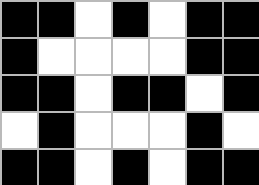[["black", "black", "white", "black", "white", "black", "black"], ["black", "white", "white", "white", "white", "black", "black"], ["black", "black", "white", "black", "black", "white", "black"], ["white", "black", "white", "white", "white", "black", "white"], ["black", "black", "white", "black", "white", "black", "black"]]